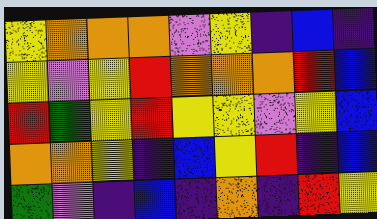[["yellow", "orange", "orange", "orange", "violet", "yellow", "indigo", "blue", "indigo"], ["yellow", "violet", "yellow", "red", "orange", "orange", "orange", "red", "blue"], ["red", "green", "yellow", "red", "yellow", "yellow", "violet", "yellow", "blue"], ["orange", "orange", "yellow", "indigo", "blue", "yellow", "red", "indigo", "blue"], ["green", "violet", "indigo", "blue", "indigo", "orange", "indigo", "red", "yellow"]]